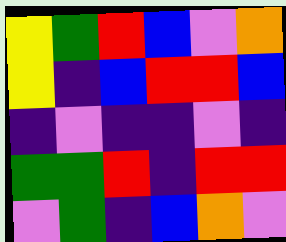[["yellow", "green", "red", "blue", "violet", "orange"], ["yellow", "indigo", "blue", "red", "red", "blue"], ["indigo", "violet", "indigo", "indigo", "violet", "indigo"], ["green", "green", "red", "indigo", "red", "red"], ["violet", "green", "indigo", "blue", "orange", "violet"]]